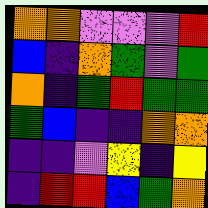[["orange", "orange", "violet", "violet", "violet", "red"], ["blue", "indigo", "orange", "green", "violet", "green"], ["orange", "indigo", "green", "red", "green", "green"], ["green", "blue", "indigo", "indigo", "orange", "orange"], ["indigo", "indigo", "violet", "yellow", "indigo", "yellow"], ["indigo", "red", "red", "blue", "green", "orange"]]